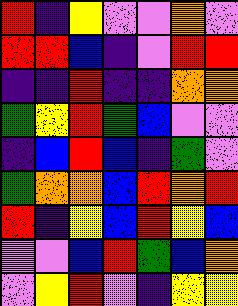[["red", "indigo", "yellow", "violet", "violet", "orange", "violet"], ["red", "red", "blue", "indigo", "violet", "red", "red"], ["indigo", "indigo", "red", "indigo", "indigo", "orange", "orange"], ["green", "yellow", "red", "green", "blue", "violet", "violet"], ["indigo", "blue", "red", "blue", "indigo", "green", "violet"], ["green", "orange", "orange", "blue", "red", "orange", "red"], ["red", "indigo", "yellow", "blue", "red", "yellow", "blue"], ["violet", "violet", "blue", "red", "green", "blue", "orange"], ["violet", "yellow", "red", "violet", "indigo", "yellow", "yellow"]]